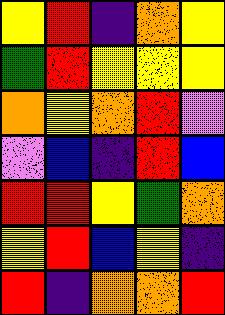[["yellow", "red", "indigo", "orange", "yellow"], ["green", "red", "yellow", "yellow", "yellow"], ["orange", "yellow", "orange", "red", "violet"], ["violet", "blue", "indigo", "red", "blue"], ["red", "red", "yellow", "green", "orange"], ["yellow", "red", "blue", "yellow", "indigo"], ["red", "indigo", "orange", "orange", "red"]]